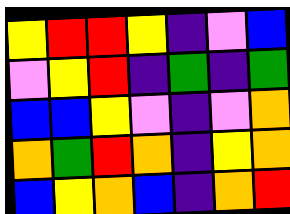[["yellow", "red", "red", "yellow", "indigo", "violet", "blue"], ["violet", "yellow", "red", "indigo", "green", "indigo", "green"], ["blue", "blue", "yellow", "violet", "indigo", "violet", "orange"], ["orange", "green", "red", "orange", "indigo", "yellow", "orange"], ["blue", "yellow", "orange", "blue", "indigo", "orange", "red"]]